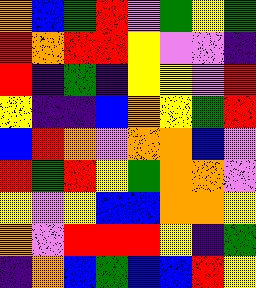[["orange", "blue", "green", "red", "violet", "green", "yellow", "green"], ["red", "orange", "red", "red", "yellow", "violet", "violet", "indigo"], ["red", "indigo", "green", "indigo", "yellow", "yellow", "violet", "red"], ["yellow", "indigo", "indigo", "blue", "orange", "yellow", "green", "red"], ["blue", "red", "orange", "violet", "orange", "orange", "blue", "violet"], ["red", "green", "red", "yellow", "green", "orange", "orange", "violet"], ["yellow", "violet", "yellow", "blue", "blue", "orange", "orange", "yellow"], ["orange", "violet", "red", "red", "red", "yellow", "indigo", "green"], ["indigo", "orange", "blue", "green", "blue", "blue", "red", "yellow"]]